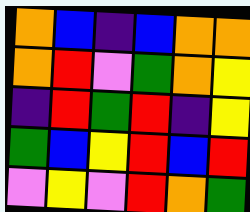[["orange", "blue", "indigo", "blue", "orange", "orange"], ["orange", "red", "violet", "green", "orange", "yellow"], ["indigo", "red", "green", "red", "indigo", "yellow"], ["green", "blue", "yellow", "red", "blue", "red"], ["violet", "yellow", "violet", "red", "orange", "green"]]